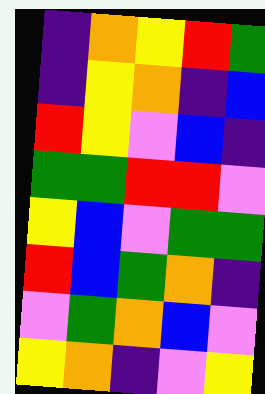[["indigo", "orange", "yellow", "red", "green"], ["indigo", "yellow", "orange", "indigo", "blue"], ["red", "yellow", "violet", "blue", "indigo"], ["green", "green", "red", "red", "violet"], ["yellow", "blue", "violet", "green", "green"], ["red", "blue", "green", "orange", "indigo"], ["violet", "green", "orange", "blue", "violet"], ["yellow", "orange", "indigo", "violet", "yellow"]]